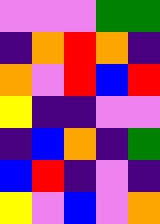[["violet", "violet", "violet", "green", "green"], ["indigo", "orange", "red", "orange", "indigo"], ["orange", "violet", "red", "blue", "red"], ["yellow", "indigo", "indigo", "violet", "violet"], ["indigo", "blue", "orange", "indigo", "green"], ["blue", "red", "indigo", "violet", "indigo"], ["yellow", "violet", "blue", "violet", "orange"]]